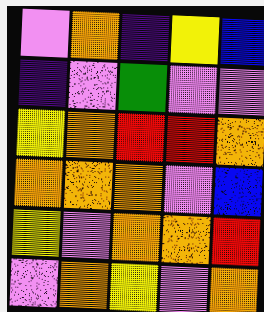[["violet", "orange", "indigo", "yellow", "blue"], ["indigo", "violet", "green", "violet", "violet"], ["yellow", "orange", "red", "red", "orange"], ["orange", "orange", "orange", "violet", "blue"], ["yellow", "violet", "orange", "orange", "red"], ["violet", "orange", "yellow", "violet", "orange"]]